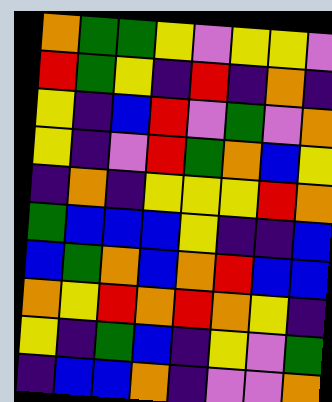[["orange", "green", "green", "yellow", "violet", "yellow", "yellow", "violet"], ["red", "green", "yellow", "indigo", "red", "indigo", "orange", "indigo"], ["yellow", "indigo", "blue", "red", "violet", "green", "violet", "orange"], ["yellow", "indigo", "violet", "red", "green", "orange", "blue", "yellow"], ["indigo", "orange", "indigo", "yellow", "yellow", "yellow", "red", "orange"], ["green", "blue", "blue", "blue", "yellow", "indigo", "indigo", "blue"], ["blue", "green", "orange", "blue", "orange", "red", "blue", "blue"], ["orange", "yellow", "red", "orange", "red", "orange", "yellow", "indigo"], ["yellow", "indigo", "green", "blue", "indigo", "yellow", "violet", "green"], ["indigo", "blue", "blue", "orange", "indigo", "violet", "violet", "orange"]]